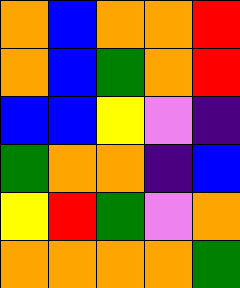[["orange", "blue", "orange", "orange", "red"], ["orange", "blue", "green", "orange", "red"], ["blue", "blue", "yellow", "violet", "indigo"], ["green", "orange", "orange", "indigo", "blue"], ["yellow", "red", "green", "violet", "orange"], ["orange", "orange", "orange", "orange", "green"]]